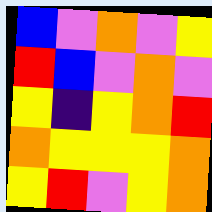[["blue", "violet", "orange", "violet", "yellow"], ["red", "blue", "violet", "orange", "violet"], ["yellow", "indigo", "yellow", "orange", "red"], ["orange", "yellow", "yellow", "yellow", "orange"], ["yellow", "red", "violet", "yellow", "orange"]]